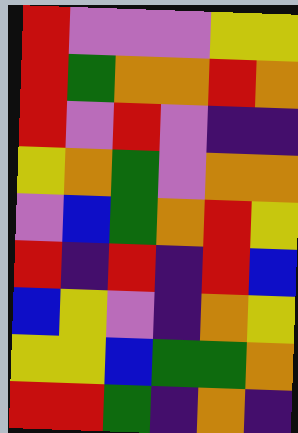[["red", "violet", "violet", "violet", "yellow", "yellow"], ["red", "green", "orange", "orange", "red", "orange"], ["red", "violet", "red", "violet", "indigo", "indigo"], ["yellow", "orange", "green", "violet", "orange", "orange"], ["violet", "blue", "green", "orange", "red", "yellow"], ["red", "indigo", "red", "indigo", "red", "blue"], ["blue", "yellow", "violet", "indigo", "orange", "yellow"], ["yellow", "yellow", "blue", "green", "green", "orange"], ["red", "red", "green", "indigo", "orange", "indigo"]]